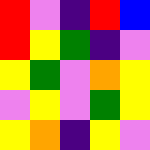[["red", "violet", "indigo", "red", "blue"], ["red", "yellow", "green", "indigo", "violet"], ["yellow", "green", "violet", "orange", "yellow"], ["violet", "yellow", "violet", "green", "yellow"], ["yellow", "orange", "indigo", "yellow", "violet"]]